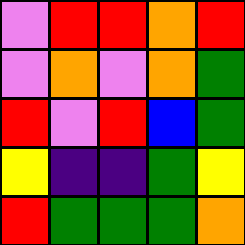[["violet", "red", "red", "orange", "red"], ["violet", "orange", "violet", "orange", "green"], ["red", "violet", "red", "blue", "green"], ["yellow", "indigo", "indigo", "green", "yellow"], ["red", "green", "green", "green", "orange"]]